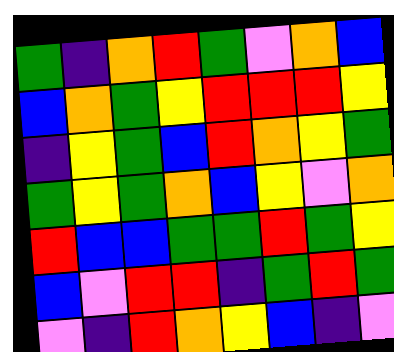[["green", "indigo", "orange", "red", "green", "violet", "orange", "blue"], ["blue", "orange", "green", "yellow", "red", "red", "red", "yellow"], ["indigo", "yellow", "green", "blue", "red", "orange", "yellow", "green"], ["green", "yellow", "green", "orange", "blue", "yellow", "violet", "orange"], ["red", "blue", "blue", "green", "green", "red", "green", "yellow"], ["blue", "violet", "red", "red", "indigo", "green", "red", "green"], ["violet", "indigo", "red", "orange", "yellow", "blue", "indigo", "violet"]]